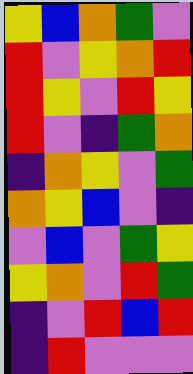[["yellow", "blue", "orange", "green", "violet"], ["red", "violet", "yellow", "orange", "red"], ["red", "yellow", "violet", "red", "yellow"], ["red", "violet", "indigo", "green", "orange"], ["indigo", "orange", "yellow", "violet", "green"], ["orange", "yellow", "blue", "violet", "indigo"], ["violet", "blue", "violet", "green", "yellow"], ["yellow", "orange", "violet", "red", "green"], ["indigo", "violet", "red", "blue", "red"], ["indigo", "red", "violet", "violet", "violet"]]